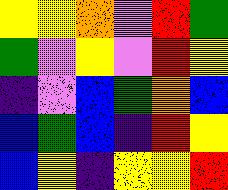[["yellow", "yellow", "orange", "violet", "red", "green"], ["green", "violet", "yellow", "violet", "red", "yellow"], ["indigo", "violet", "blue", "green", "orange", "blue"], ["blue", "green", "blue", "indigo", "red", "yellow"], ["blue", "yellow", "indigo", "yellow", "yellow", "red"]]